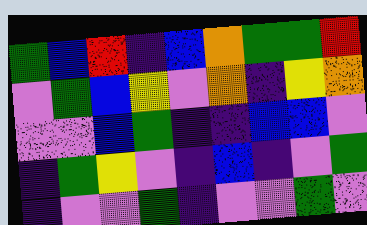[["green", "blue", "red", "indigo", "blue", "orange", "green", "green", "red"], ["violet", "green", "blue", "yellow", "violet", "orange", "indigo", "yellow", "orange"], ["violet", "violet", "blue", "green", "indigo", "indigo", "blue", "blue", "violet"], ["indigo", "green", "yellow", "violet", "indigo", "blue", "indigo", "violet", "green"], ["indigo", "violet", "violet", "green", "indigo", "violet", "violet", "green", "violet"]]